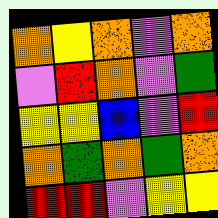[["orange", "yellow", "orange", "violet", "orange"], ["violet", "red", "orange", "violet", "green"], ["yellow", "yellow", "blue", "violet", "red"], ["orange", "green", "orange", "green", "orange"], ["red", "red", "violet", "yellow", "yellow"]]